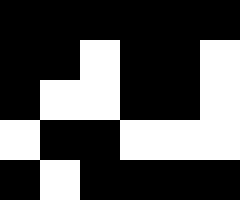[["black", "black", "black", "black", "black", "black"], ["black", "black", "white", "black", "black", "white"], ["black", "white", "white", "black", "black", "white"], ["white", "black", "black", "white", "white", "white"], ["black", "white", "black", "black", "black", "black"]]